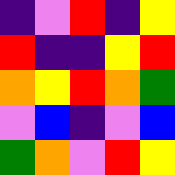[["indigo", "violet", "red", "indigo", "yellow"], ["red", "indigo", "indigo", "yellow", "red"], ["orange", "yellow", "red", "orange", "green"], ["violet", "blue", "indigo", "violet", "blue"], ["green", "orange", "violet", "red", "yellow"]]